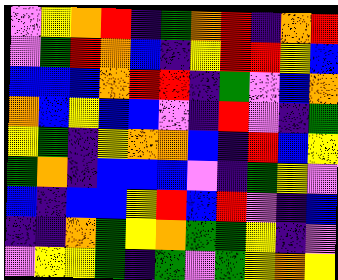[["violet", "yellow", "orange", "red", "indigo", "green", "orange", "red", "indigo", "orange", "red"], ["violet", "green", "red", "orange", "blue", "indigo", "yellow", "red", "red", "yellow", "blue"], ["blue", "blue", "blue", "orange", "red", "red", "indigo", "green", "violet", "blue", "orange"], ["orange", "blue", "yellow", "blue", "blue", "violet", "indigo", "red", "violet", "indigo", "green"], ["yellow", "green", "indigo", "yellow", "orange", "orange", "blue", "indigo", "red", "blue", "yellow"], ["green", "orange", "indigo", "blue", "blue", "blue", "violet", "indigo", "green", "yellow", "violet"], ["blue", "indigo", "blue", "blue", "yellow", "red", "blue", "red", "violet", "indigo", "blue"], ["indigo", "indigo", "orange", "green", "yellow", "orange", "green", "green", "yellow", "indigo", "violet"], ["violet", "yellow", "yellow", "green", "indigo", "green", "violet", "green", "yellow", "orange", "yellow"]]